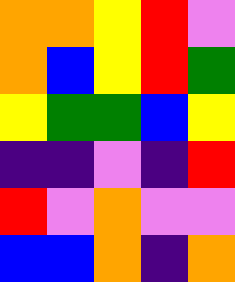[["orange", "orange", "yellow", "red", "violet"], ["orange", "blue", "yellow", "red", "green"], ["yellow", "green", "green", "blue", "yellow"], ["indigo", "indigo", "violet", "indigo", "red"], ["red", "violet", "orange", "violet", "violet"], ["blue", "blue", "orange", "indigo", "orange"]]